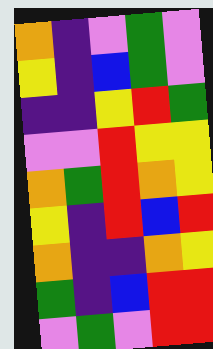[["orange", "indigo", "violet", "green", "violet"], ["yellow", "indigo", "blue", "green", "violet"], ["indigo", "indigo", "yellow", "red", "green"], ["violet", "violet", "red", "yellow", "yellow"], ["orange", "green", "red", "orange", "yellow"], ["yellow", "indigo", "red", "blue", "red"], ["orange", "indigo", "indigo", "orange", "yellow"], ["green", "indigo", "blue", "red", "red"], ["violet", "green", "violet", "red", "red"]]